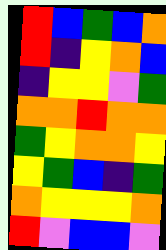[["red", "blue", "green", "blue", "orange"], ["red", "indigo", "yellow", "orange", "blue"], ["indigo", "yellow", "yellow", "violet", "green"], ["orange", "orange", "red", "orange", "orange"], ["green", "yellow", "orange", "orange", "yellow"], ["yellow", "green", "blue", "indigo", "green"], ["orange", "yellow", "yellow", "yellow", "orange"], ["red", "violet", "blue", "blue", "violet"]]